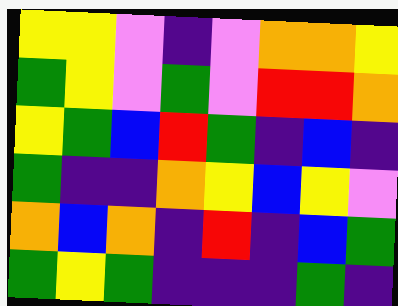[["yellow", "yellow", "violet", "indigo", "violet", "orange", "orange", "yellow"], ["green", "yellow", "violet", "green", "violet", "red", "red", "orange"], ["yellow", "green", "blue", "red", "green", "indigo", "blue", "indigo"], ["green", "indigo", "indigo", "orange", "yellow", "blue", "yellow", "violet"], ["orange", "blue", "orange", "indigo", "red", "indigo", "blue", "green"], ["green", "yellow", "green", "indigo", "indigo", "indigo", "green", "indigo"]]